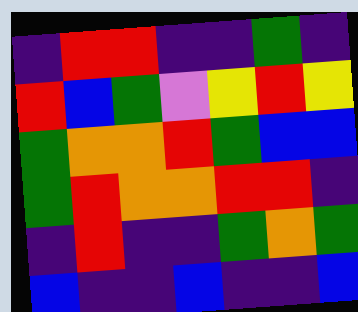[["indigo", "red", "red", "indigo", "indigo", "green", "indigo"], ["red", "blue", "green", "violet", "yellow", "red", "yellow"], ["green", "orange", "orange", "red", "green", "blue", "blue"], ["green", "red", "orange", "orange", "red", "red", "indigo"], ["indigo", "red", "indigo", "indigo", "green", "orange", "green"], ["blue", "indigo", "indigo", "blue", "indigo", "indigo", "blue"]]